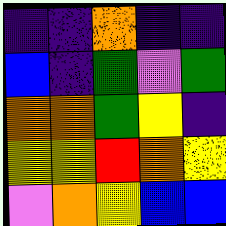[["indigo", "indigo", "orange", "indigo", "indigo"], ["blue", "indigo", "green", "violet", "green"], ["orange", "orange", "green", "yellow", "indigo"], ["yellow", "yellow", "red", "orange", "yellow"], ["violet", "orange", "yellow", "blue", "blue"]]